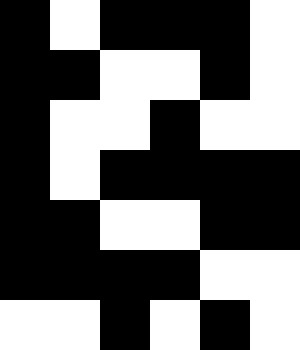[["black", "white", "black", "black", "black", "white"], ["black", "black", "white", "white", "black", "white"], ["black", "white", "white", "black", "white", "white"], ["black", "white", "black", "black", "black", "black"], ["black", "black", "white", "white", "black", "black"], ["black", "black", "black", "black", "white", "white"], ["white", "white", "black", "white", "black", "white"]]